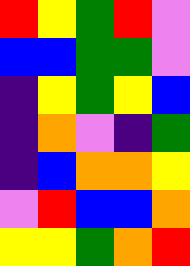[["red", "yellow", "green", "red", "violet"], ["blue", "blue", "green", "green", "violet"], ["indigo", "yellow", "green", "yellow", "blue"], ["indigo", "orange", "violet", "indigo", "green"], ["indigo", "blue", "orange", "orange", "yellow"], ["violet", "red", "blue", "blue", "orange"], ["yellow", "yellow", "green", "orange", "red"]]